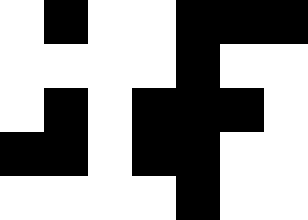[["white", "black", "white", "white", "black", "black", "black"], ["white", "white", "white", "white", "black", "white", "white"], ["white", "black", "white", "black", "black", "black", "white"], ["black", "black", "white", "black", "black", "white", "white"], ["white", "white", "white", "white", "black", "white", "white"]]